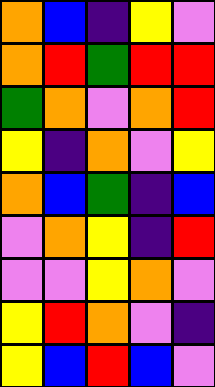[["orange", "blue", "indigo", "yellow", "violet"], ["orange", "red", "green", "red", "red"], ["green", "orange", "violet", "orange", "red"], ["yellow", "indigo", "orange", "violet", "yellow"], ["orange", "blue", "green", "indigo", "blue"], ["violet", "orange", "yellow", "indigo", "red"], ["violet", "violet", "yellow", "orange", "violet"], ["yellow", "red", "orange", "violet", "indigo"], ["yellow", "blue", "red", "blue", "violet"]]